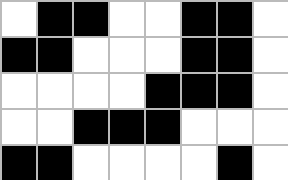[["white", "black", "black", "white", "white", "black", "black", "white"], ["black", "black", "white", "white", "white", "black", "black", "white"], ["white", "white", "white", "white", "black", "black", "black", "white"], ["white", "white", "black", "black", "black", "white", "white", "white"], ["black", "black", "white", "white", "white", "white", "black", "white"]]